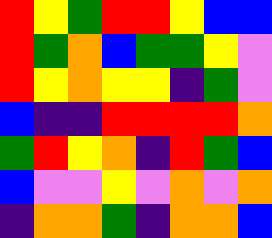[["red", "yellow", "green", "red", "red", "yellow", "blue", "blue"], ["red", "green", "orange", "blue", "green", "green", "yellow", "violet"], ["red", "yellow", "orange", "yellow", "yellow", "indigo", "green", "violet"], ["blue", "indigo", "indigo", "red", "red", "red", "red", "orange"], ["green", "red", "yellow", "orange", "indigo", "red", "green", "blue"], ["blue", "violet", "violet", "yellow", "violet", "orange", "violet", "orange"], ["indigo", "orange", "orange", "green", "indigo", "orange", "orange", "blue"]]